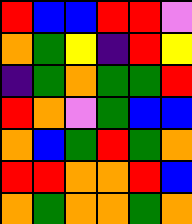[["red", "blue", "blue", "red", "red", "violet"], ["orange", "green", "yellow", "indigo", "red", "yellow"], ["indigo", "green", "orange", "green", "green", "red"], ["red", "orange", "violet", "green", "blue", "blue"], ["orange", "blue", "green", "red", "green", "orange"], ["red", "red", "orange", "orange", "red", "blue"], ["orange", "green", "orange", "orange", "green", "orange"]]